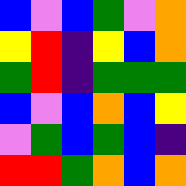[["blue", "violet", "blue", "green", "violet", "orange"], ["yellow", "red", "indigo", "yellow", "blue", "orange"], ["green", "red", "indigo", "green", "green", "green"], ["blue", "violet", "blue", "orange", "blue", "yellow"], ["violet", "green", "blue", "green", "blue", "indigo"], ["red", "red", "green", "orange", "blue", "orange"]]